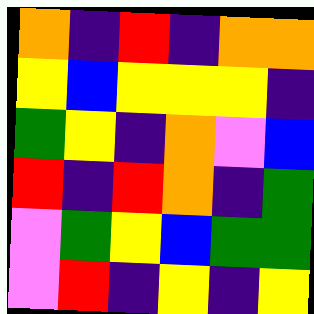[["orange", "indigo", "red", "indigo", "orange", "orange"], ["yellow", "blue", "yellow", "yellow", "yellow", "indigo"], ["green", "yellow", "indigo", "orange", "violet", "blue"], ["red", "indigo", "red", "orange", "indigo", "green"], ["violet", "green", "yellow", "blue", "green", "green"], ["violet", "red", "indigo", "yellow", "indigo", "yellow"]]